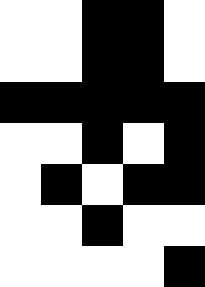[["white", "white", "black", "black", "white"], ["white", "white", "black", "black", "white"], ["black", "black", "black", "black", "black"], ["white", "white", "black", "white", "black"], ["white", "black", "white", "black", "black"], ["white", "white", "black", "white", "white"], ["white", "white", "white", "white", "black"]]